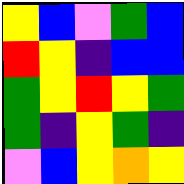[["yellow", "blue", "violet", "green", "blue"], ["red", "yellow", "indigo", "blue", "blue"], ["green", "yellow", "red", "yellow", "green"], ["green", "indigo", "yellow", "green", "indigo"], ["violet", "blue", "yellow", "orange", "yellow"]]